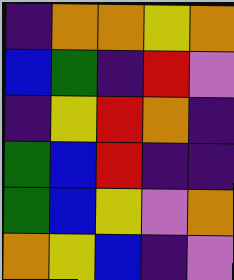[["indigo", "orange", "orange", "yellow", "orange"], ["blue", "green", "indigo", "red", "violet"], ["indigo", "yellow", "red", "orange", "indigo"], ["green", "blue", "red", "indigo", "indigo"], ["green", "blue", "yellow", "violet", "orange"], ["orange", "yellow", "blue", "indigo", "violet"]]